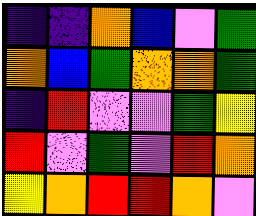[["indigo", "indigo", "orange", "blue", "violet", "green"], ["orange", "blue", "green", "orange", "orange", "green"], ["indigo", "red", "violet", "violet", "green", "yellow"], ["red", "violet", "green", "violet", "red", "orange"], ["yellow", "orange", "red", "red", "orange", "violet"]]